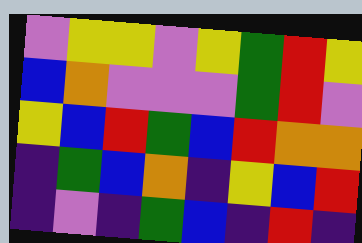[["violet", "yellow", "yellow", "violet", "yellow", "green", "red", "yellow"], ["blue", "orange", "violet", "violet", "violet", "green", "red", "violet"], ["yellow", "blue", "red", "green", "blue", "red", "orange", "orange"], ["indigo", "green", "blue", "orange", "indigo", "yellow", "blue", "red"], ["indigo", "violet", "indigo", "green", "blue", "indigo", "red", "indigo"]]